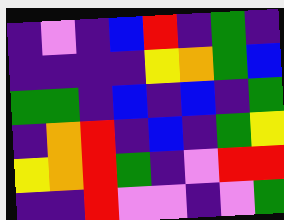[["indigo", "violet", "indigo", "blue", "red", "indigo", "green", "indigo"], ["indigo", "indigo", "indigo", "indigo", "yellow", "orange", "green", "blue"], ["green", "green", "indigo", "blue", "indigo", "blue", "indigo", "green"], ["indigo", "orange", "red", "indigo", "blue", "indigo", "green", "yellow"], ["yellow", "orange", "red", "green", "indigo", "violet", "red", "red"], ["indigo", "indigo", "red", "violet", "violet", "indigo", "violet", "green"]]